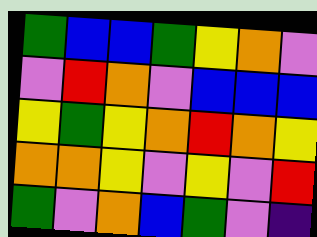[["green", "blue", "blue", "green", "yellow", "orange", "violet"], ["violet", "red", "orange", "violet", "blue", "blue", "blue"], ["yellow", "green", "yellow", "orange", "red", "orange", "yellow"], ["orange", "orange", "yellow", "violet", "yellow", "violet", "red"], ["green", "violet", "orange", "blue", "green", "violet", "indigo"]]